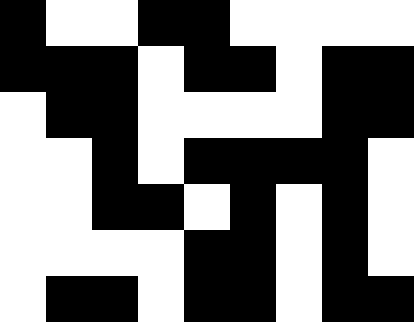[["black", "white", "white", "black", "black", "white", "white", "white", "white"], ["black", "black", "black", "white", "black", "black", "white", "black", "black"], ["white", "black", "black", "white", "white", "white", "white", "black", "black"], ["white", "white", "black", "white", "black", "black", "black", "black", "white"], ["white", "white", "black", "black", "white", "black", "white", "black", "white"], ["white", "white", "white", "white", "black", "black", "white", "black", "white"], ["white", "black", "black", "white", "black", "black", "white", "black", "black"]]